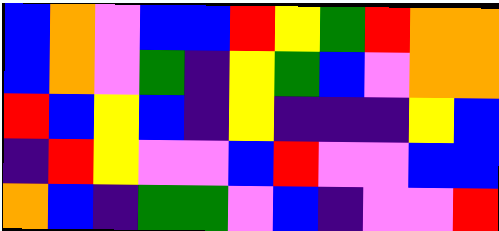[["blue", "orange", "violet", "blue", "blue", "red", "yellow", "green", "red", "orange", "orange"], ["blue", "orange", "violet", "green", "indigo", "yellow", "green", "blue", "violet", "orange", "orange"], ["red", "blue", "yellow", "blue", "indigo", "yellow", "indigo", "indigo", "indigo", "yellow", "blue"], ["indigo", "red", "yellow", "violet", "violet", "blue", "red", "violet", "violet", "blue", "blue"], ["orange", "blue", "indigo", "green", "green", "violet", "blue", "indigo", "violet", "violet", "red"]]